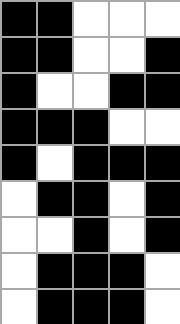[["black", "black", "white", "white", "white"], ["black", "black", "white", "white", "black"], ["black", "white", "white", "black", "black"], ["black", "black", "black", "white", "white"], ["black", "white", "black", "black", "black"], ["white", "black", "black", "white", "black"], ["white", "white", "black", "white", "black"], ["white", "black", "black", "black", "white"], ["white", "black", "black", "black", "white"]]